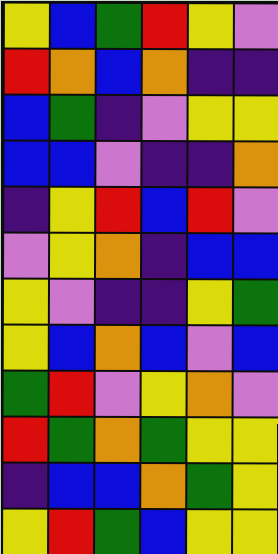[["yellow", "blue", "green", "red", "yellow", "violet"], ["red", "orange", "blue", "orange", "indigo", "indigo"], ["blue", "green", "indigo", "violet", "yellow", "yellow"], ["blue", "blue", "violet", "indigo", "indigo", "orange"], ["indigo", "yellow", "red", "blue", "red", "violet"], ["violet", "yellow", "orange", "indigo", "blue", "blue"], ["yellow", "violet", "indigo", "indigo", "yellow", "green"], ["yellow", "blue", "orange", "blue", "violet", "blue"], ["green", "red", "violet", "yellow", "orange", "violet"], ["red", "green", "orange", "green", "yellow", "yellow"], ["indigo", "blue", "blue", "orange", "green", "yellow"], ["yellow", "red", "green", "blue", "yellow", "yellow"]]